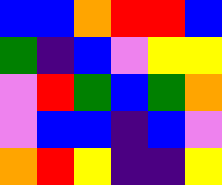[["blue", "blue", "orange", "red", "red", "blue"], ["green", "indigo", "blue", "violet", "yellow", "yellow"], ["violet", "red", "green", "blue", "green", "orange"], ["violet", "blue", "blue", "indigo", "blue", "violet"], ["orange", "red", "yellow", "indigo", "indigo", "yellow"]]